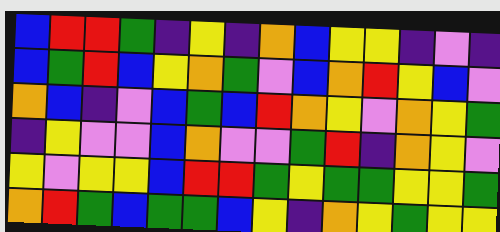[["blue", "red", "red", "green", "indigo", "yellow", "indigo", "orange", "blue", "yellow", "yellow", "indigo", "violet", "indigo"], ["blue", "green", "red", "blue", "yellow", "orange", "green", "violet", "blue", "orange", "red", "yellow", "blue", "violet"], ["orange", "blue", "indigo", "violet", "blue", "green", "blue", "red", "orange", "yellow", "violet", "orange", "yellow", "green"], ["indigo", "yellow", "violet", "violet", "blue", "orange", "violet", "violet", "green", "red", "indigo", "orange", "yellow", "violet"], ["yellow", "violet", "yellow", "yellow", "blue", "red", "red", "green", "yellow", "green", "green", "yellow", "yellow", "green"], ["orange", "red", "green", "blue", "green", "green", "blue", "yellow", "indigo", "orange", "yellow", "green", "yellow", "yellow"]]